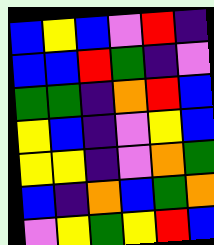[["blue", "yellow", "blue", "violet", "red", "indigo"], ["blue", "blue", "red", "green", "indigo", "violet"], ["green", "green", "indigo", "orange", "red", "blue"], ["yellow", "blue", "indigo", "violet", "yellow", "blue"], ["yellow", "yellow", "indigo", "violet", "orange", "green"], ["blue", "indigo", "orange", "blue", "green", "orange"], ["violet", "yellow", "green", "yellow", "red", "blue"]]